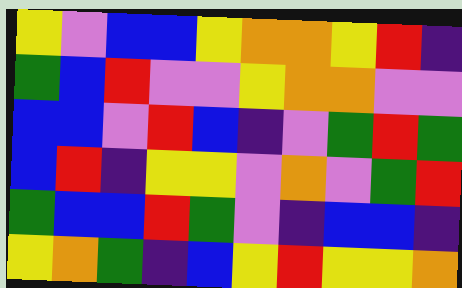[["yellow", "violet", "blue", "blue", "yellow", "orange", "orange", "yellow", "red", "indigo"], ["green", "blue", "red", "violet", "violet", "yellow", "orange", "orange", "violet", "violet"], ["blue", "blue", "violet", "red", "blue", "indigo", "violet", "green", "red", "green"], ["blue", "red", "indigo", "yellow", "yellow", "violet", "orange", "violet", "green", "red"], ["green", "blue", "blue", "red", "green", "violet", "indigo", "blue", "blue", "indigo"], ["yellow", "orange", "green", "indigo", "blue", "yellow", "red", "yellow", "yellow", "orange"]]